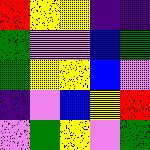[["red", "yellow", "yellow", "indigo", "indigo"], ["green", "violet", "violet", "blue", "green"], ["green", "yellow", "yellow", "blue", "violet"], ["indigo", "violet", "blue", "yellow", "red"], ["violet", "green", "yellow", "violet", "green"]]